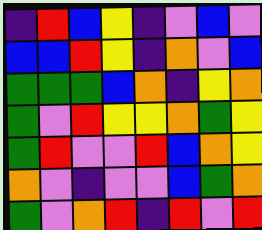[["indigo", "red", "blue", "yellow", "indigo", "violet", "blue", "violet"], ["blue", "blue", "red", "yellow", "indigo", "orange", "violet", "blue"], ["green", "green", "green", "blue", "orange", "indigo", "yellow", "orange"], ["green", "violet", "red", "yellow", "yellow", "orange", "green", "yellow"], ["green", "red", "violet", "violet", "red", "blue", "orange", "yellow"], ["orange", "violet", "indigo", "violet", "violet", "blue", "green", "orange"], ["green", "violet", "orange", "red", "indigo", "red", "violet", "red"]]